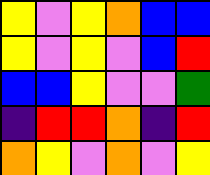[["yellow", "violet", "yellow", "orange", "blue", "blue"], ["yellow", "violet", "yellow", "violet", "blue", "red"], ["blue", "blue", "yellow", "violet", "violet", "green"], ["indigo", "red", "red", "orange", "indigo", "red"], ["orange", "yellow", "violet", "orange", "violet", "yellow"]]